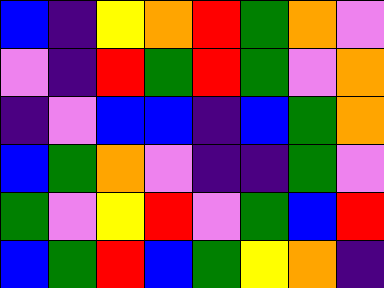[["blue", "indigo", "yellow", "orange", "red", "green", "orange", "violet"], ["violet", "indigo", "red", "green", "red", "green", "violet", "orange"], ["indigo", "violet", "blue", "blue", "indigo", "blue", "green", "orange"], ["blue", "green", "orange", "violet", "indigo", "indigo", "green", "violet"], ["green", "violet", "yellow", "red", "violet", "green", "blue", "red"], ["blue", "green", "red", "blue", "green", "yellow", "orange", "indigo"]]